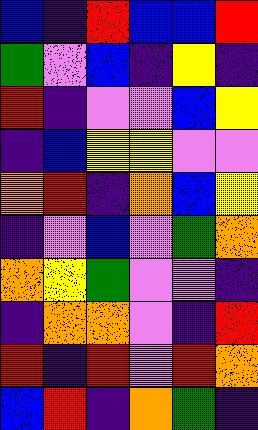[["blue", "indigo", "red", "blue", "blue", "red"], ["green", "violet", "blue", "indigo", "yellow", "indigo"], ["red", "indigo", "violet", "violet", "blue", "yellow"], ["indigo", "blue", "yellow", "yellow", "violet", "violet"], ["orange", "red", "indigo", "orange", "blue", "yellow"], ["indigo", "violet", "blue", "violet", "green", "orange"], ["orange", "yellow", "green", "violet", "violet", "indigo"], ["indigo", "orange", "orange", "violet", "indigo", "red"], ["red", "indigo", "red", "violet", "red", "orange"], ["blue", "red", "indigo", "orange", "green", "indigo"]]